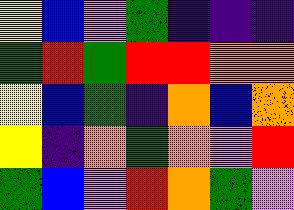[["yellow", "blue", "violet", "green", "indigo", "indigo", "indigo"], ["green", "red", "green", "red", "red", "orange", "orange"], ["yellow", "blue", "green", "indigo", "orange", "blue", "orange"], ["yellow", "indigo", "orange", "green", "orange", "violet", "red"], ["green", "blue", "violet", "red", "orange", "green", "violet"]]